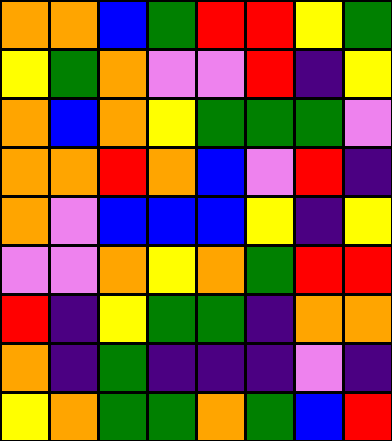[["orange", "orange", "blue", "green", "red", "red", "yellow", "green"], ["yellow", "green", "orange", "violet", "violet", "red", "indigo", "yellow"], ["orange", "blue", "orange", "yellow", "green", "green", "green", "violet"], ["orange", "orange", "red", "orange", "blue", "violet", "red", "indigo"], ["orange", "violet", "blue", "blue", "blue", "yellow", "indigo", "yellow"], ["violet", "violet", "orange", "yellow", "orange", "green", "red", "red"], ["red", "indigo", "yellow", "green", "green", "indigo", "orange", "orange"], ["orange", "indigo", "green", "indigo", "indigo", "indigo", "violet", "indigo"], ["yellow", "orange", "green", "green", "orange", "green", "blue", "red"]]